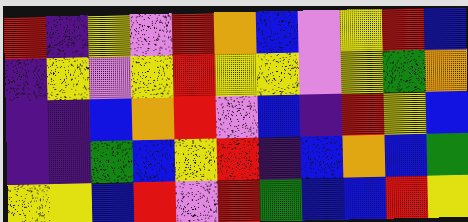[["red", "indigo", "yellow", "violet", "red", "orange", "blue", "violet", "yellow", "red", "blue"], ["indigo", "yellow", "violet", "yellow", "red", "yellow", "yellow", "violet", "yellow", "green", "orange"], ["indigo", "indigo", "blue", "orange", "red", "violet", "blue", "indigo", "red", "yellow", "blue"], ["indigo", "indigo", "green", "blue", "yellow", "red", "indigo", "blue", "orange", "blue", "green"], ["yellow", "yellow", "blue", "red", "violet", "red", "green", "blue", "blue", "red", "yellow"]]